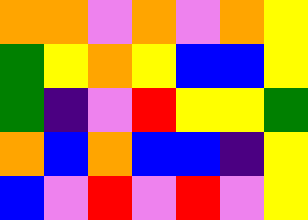[["orange", "orange", "violet", "orange", "violet", "orange", "yellow"], ["green", "yellow", "orange", "yellow", "blue", "blue", "yellow"], ["green", "indigo", "violet", "red", "yellow", "yellow", "green"], ["orange", "blue", "orange", "blue", "blue", "indigo", "yellow"], ["blue", "violet", "red", "violet", "red", "violet", "yellow"]]